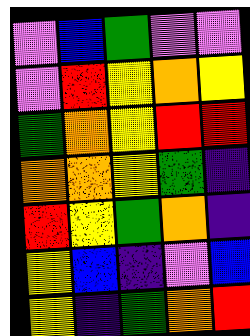[["violet", "blue", "green", "violet", "violet"], ["violet", "red", "yellow", "orange", "yellow"], ["green", "orange", "yellow", "red", "red"], ["orange", "orange", "yellow", "green", "indigo"], ["red", "yellow", "green", "orange", "indigo"], ["yellow", "blue", "indigo", "violet", "blue"], ["yellow", "indigo", "green", "orange", "red"]]